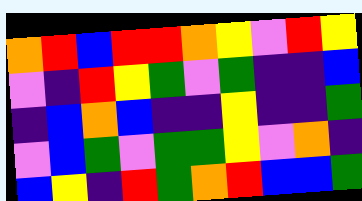[["orange", "red", "blue", "red", "red", "orange", "yellow", "violet", "red", "yellow"], ["violet", "indigo", "red", "yellow", "green", "violet", "green", "indigo", "indigo", "blue"], ["indigo", "blue", "orange", "blue", "indigo", "indigo", "yellow", "indigo", "indigo", "green"], ["violet", "blue", "green", "violet", "green", "green", "yellow", "violet", "orange", "indigo"], ["blue", "yellow", "indigo", "red", "green", "orange", "red", "blue", "blue", "green"]]